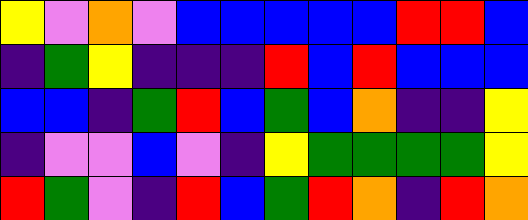[["yellow", "violet", "orange", "violet", "blue", "blue", "blue", "blue", "blue", "red", "red", "blue"], ["indigo", "green", "yellow", "indigo", "indigo", "indigo", "red", "blue", "red", "blue", "blue", "blue"], ["blue", "blue", "indigo", "green", "red", "blue", "green", "blue", "orange", "indigo", "indigo", "yellow"], ["indigo", "violet", "violet", "blue", "violet", "indigo", "yellow", "green", "green", "green", "green", "yellow"], ["red", "green", "violet", "indigo", "red", "blue", "green", "red", "orange", "indigo", "red", "orange"]]